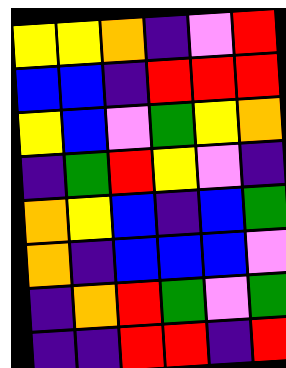[["yellow", "yellow", "orange", "indigo", "violet", "red"], ["blue", "blue", "indigo", "red", "red", "red"], ["yellow", "blue", "violet", "green", "yellow", "orange"], ["indigo", "green", "red", "yellow", "violet", "indigo"], ["orange", "yellow", "blue", "indigo", "blue", "green"], ["orange", "indigo", "blue", "blue", "blue", "violet"], ["indigo", "orange", "red", "green", "violet", "green"], ["indigo", "indigo", "red", "red", "indigo", "red"]]